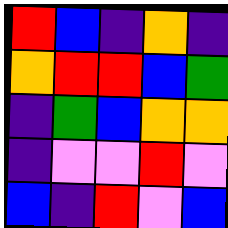[["red", "blue", "indigo", "orange", "indigo"], ["orange", "red", "red", "blue", "green"], ["indigo", "green", "blue", "orange", "orange"], ["indigo", "violet", "violet", "red", "violet"], ["blue", "indigo", "red", "violet", "blue"]]